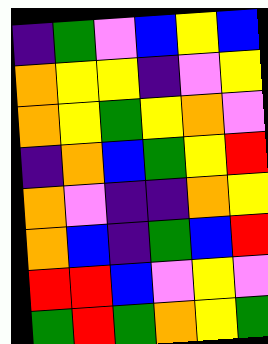[["indigo", "green", "violet", "blue", "yellow", "blue"], ["orange", "yellow", "yellow", "indigo", "violet", "yellow"], ["orange", "yellow", "green", "yellow", "orange", "violet"], ["indigo", "orange", "blue", "green", "yellow", "red"], ["orange", "violet", "indigo", "indigo", "orange", "yellow"], ["orange", "blue", "indigo", "green", "blue", "red"], ["red", "red", "blue", "violet", "yellow", "violet"], ["green", "red", "green", "orange", "yellow", "green"]]